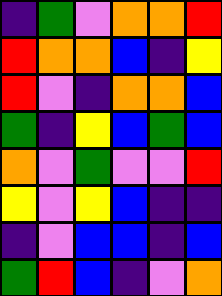[["indigo", "green", "violet", "orange", "orange", "red"], ["red", "orange", "orange", "blue", "indigo", "yellow"], ["red", "violet", "indigo", "orange", "orange", "blue"], ["green", "indigo", "yellow", "blue", "green", "blue"], ["orange", "violet", "green", "violet", "violet", "red"], ["yellow", "violet", "yellow", "blue", "indigo", "indigo"], ["indigo", "violet", "blue", "blue", "indigo", "blue"], ["green", "red", "blue", "indigo", "violet", "orange"]]